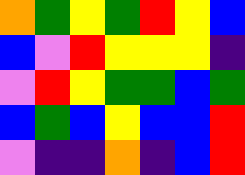[["orange", "green", "yellow", "green", "red", "yellow", "blue"], ["blue", "violet", "red", "yellow", "yellow", "yellow", "indigo"], ["violet", "red", "yellow", "green", "green", "blue", "green"], ["blue", "green", "blue", "yellow", "blue", "blue", "red"], ["violet", "indigo", "indigo", "orange", "indigo", "blue", "red"]]